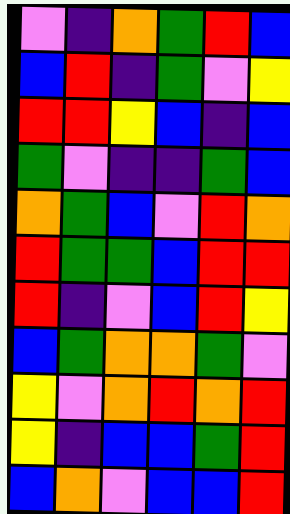[["violet", "indigo", "orange", "green", "red", "blue"], ["blue", "red", "indigo", "green", "violet", "yellow"], ["red", "red", "yellow", "blue", "indigo", "blue"], ["green", "violet", "indigo", "indigo", "green", "blue"], ["orange", "green", "blue", "violet", "red", "orange"], ["red", "green", "green", "blue", "red", "red"], ["red", "indigo", "violet", "blue", "red", "yellow"], ["blue", "green", "orange", "orange", "green", "violet"], ["yellow", "violet", "orange", "red", "orange", "red"], ["yellow", "indigo", "blue", "blue", "green", "red"], ["blue", "orange", "violet", "blue", "blue", "red"]]